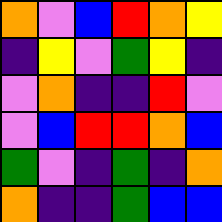[["orange", "violet", "blue", "red", "orange", "yellow"], ["indigo", "yellow", "violet", "green", "yellow", "indigo"], ["violet", "orange", "indigo", "indigo", "red", "violet"], ["violet", "blue", "red", "red", "orange", "blue"], ["green", "violet", "indigo", "green", "indigo", "orange"], ["orange", "indigo", "indigo", "green", "blue", "blue"]]